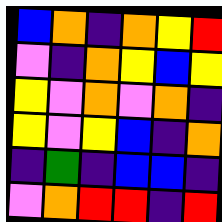[["blue", "orange", "indigo", "orange", "yellow", "red"], ["violet", "indigo", "orange", "yellow", "blue", "yellow"], ["yellow", "violet", "orange", "violet", "orange", "indigo"], ["yellow", "violet", "yellow", "blue", "indigo", "orange"], ["indigo", "green", "indigo", "blue", "blue", "indigo"], ["violet", "orange", "red", "red", "indigo", "red"]]